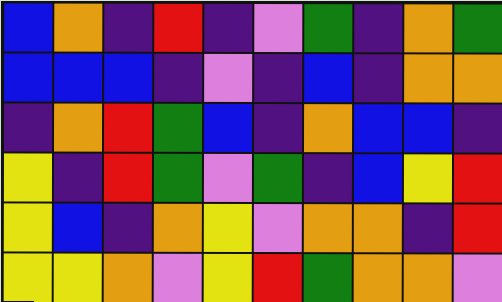[["blue", "orange", "indigo", "red", "indigo", "violet", "green", "indigo", "orange", "green"], ["blue", "blue", "blue", "indigo", "violet", "indigo", "blue", "indigo", "orange", "orange"], ["indigo", "orange", "red", "green", "blue", "indigo", "orange", "blue", "blue", "indigo"], ["yellow", "indigo", "red", "green", "violet", "green", "indigo", "blue", "yellow", "red"], ["yellow", "blue", "indigo", "orange", "yellow", "violet", "orange", "orange", "indigo", "red"], ["yellow", "yellow", "orange", "violet", "yellow", "red", "green", "orange", "orange", "violet"]]